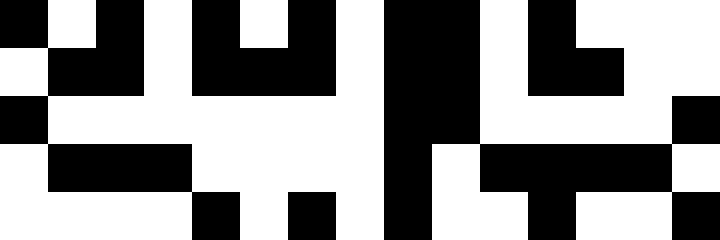[["black", "white", "black", "white", "black", "white", "black", "white", "black", "black", "white", "black", "white", "white", "white"], ["white", "black", "black", "white", "black", "black", "black", "white", "black", "black", "white", "black", "black", "white", "white"], ["black", "white", "white", "white", "white", "white", "white", "white", "black", "black", "white", "white", "white", "white", "black"], ["white", "black", "black", "black", "white", "white", "white", "white", "black", "white", "black", "black", "black", "black", "white"], ["white", "white", "white", "white", "black", "white", "black", "white", "black", "white", "white", "black", "white", "white", "black"]]